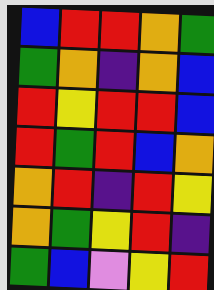[["blue", "red", "red", "orange", "green"], ["green", "orange", "indigo", "orange", "blue"], ["red", "yellow", "red", "red", "blue"], ["red", "green", "red", "blue", "orange"], ["orange", "red", "indigo", "red", "yellow"], ["orange", "green", "yellow", "red", "indigo"], ["green", "blue", "violet", "yellow", "red"]]